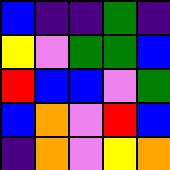[["blue", "indigo", "indigo", "green", "indigo"], ["yellow", "violet", "green", "green", "blue"], ["red", "blue", "blue", "violet", "green"], ["blue", "orange", "violet", "red", "blue"], ["indigo", "orange", "violet", "yellow", "orange"]]